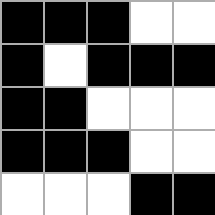[["black", "black", "black", "white", "white"], ["black", "white", "black", "black", "black"], ["black", "black", "white", "white", "white"], ["black", "black", "black", "white", "white"], ["white", "white", "white", "black", "black"]]